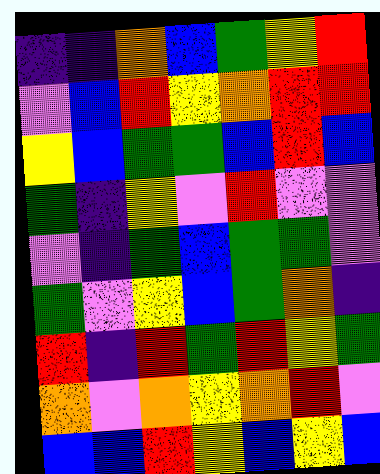[["indigo", "indigo", "orange", "blue", "green", "yellow", "red"], ["violet", "blue", "red", "yellow", "orange", "red", "red"], ["yellow", "blue", "green", "green", "blue", "red", "blue"], ["green", "indigo", "yellow", "violet", "red", "violet", "violet"], ["violet", "indigo", "green", "blue", "green", "green", "violet"], ["green", "violet", "yellow", "blue", "green", "orange", "indigo"], ["red", "indigo", "red", "green", "red", "yellow", "green"], ["orange", "violet", "orange", "yellow", "orange", "red", "violet"], ["blue", "blue", "red", "yellow", "blue", "yellow", "blue"]]